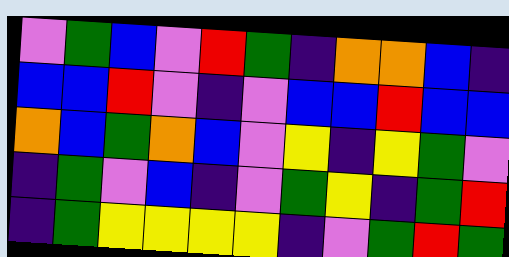[["violet", "green", "blue", "violet", "red", "green", "indigo", "orange", "orange", "blue", "indigo"], ["blue", "blue", "red", "violet", "indigo", "violet", "blue", "blue", "red", "blue", "blue"], ["orange", "blue", "green", "orange", "blue", "violet", "yellow", "indigo", "yellow", "green", "violet"], ["indigo", "green", "violet", "blue", "indigo", "violet", "green", "yellow", "indigo", "green", "red"], ["indigo", "green", "yellow", "yellow", "yellow", "yellow", "indigo", "violet", "green", "red", "green"]]